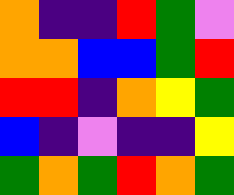[["orange", "indigo", "indigo", "red", "green", "violet"], ["orange", "orange", "blue", "blue", "green", "red"], ["red", "red", "indigo", "orange", "yellow", "green"], ["blue", "indigo", "violet", "indigo", "indigo", "yellow"], ["green", "orange", "green", "red", "orange", "green"]]